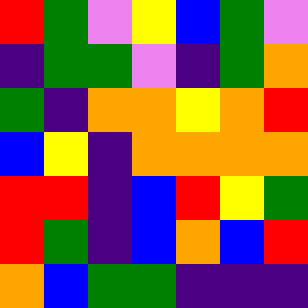[["red", "green", "violet", "yellow", "blue", "green", "violet"], ["indigo", "green", "green", "violet", "indigo", "green", "orange"], ["green", "indigo", "orange", "orange", "yellow", "orange", "red"], ["blue", "yellow", "indigo", "orange", "orange", "orange", "orange"], ["red", "red", "indigo", "blue", "red", "yellow", "green"], ["red", "green", "indigo", "blue", "orange", "blue", "red"], ["orange", "blue", "green", "green", "indigo", "indigo", "indigo"]]